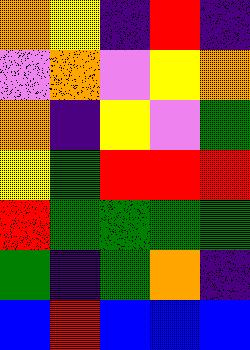[["orange", "yellow", "indigo", "red", "indigo"], ["violet", "orange", "violet", "yellow", "orange"], ["orange", "indigo", "yellow", "violet", "green"], ["yellow", "green", "red", "red", "red"], ["red", "green", "green", "green", "green"], ["green", "indigo", "green", "orange", "indigo"], ["blue", "red", "blue", "blue", "blue"]]